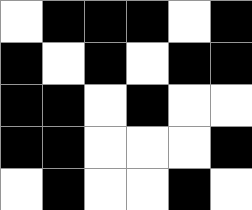[["white", "black", "black", "black", "white", "black"], ["black", "white", "black", "white", "black", "black"], ["black", "black", "white", "black", "white", "white"], ["black", "black", "white", "white", "white", "black"], ["white", "black", "white", "white", "black", "white"]]